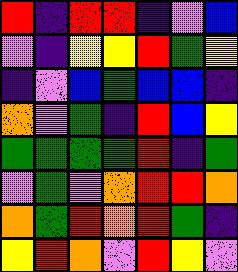[["red", "indigo", "red", "red", "indigo", "violet", "blue"], ["violet", "indigo", "yellow", "yellow", "red", "green", "yellow"], ["indigo", "violet", "blue", "green", "blue", "blue", "indigo"], ["orange", "violet", "green", "indigo", "red", "blue", "yellow"], ["green", "green", "green", "green", "red", "indigo", "green"], ["violet", "green", "violet", "orange", "red", "red", "orange"], ["orange", "green", "red", "orange", "red", "green", "indigo"], ["yellow", "red", "orange", "violet", "red", "yellow", "violet"]]